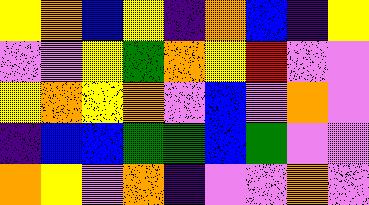[["yellow", "orange", "blue", "yellow", "indigo", "orange", "blue", "indigo", "yellow"], ["violet", "violet", "yellow", "green", "orange", "yellow", "red", "violet", "violet"], ["yellow", "orange", "yellow", "orange", "violet", "blue", "violet", "orange", "violet"], ["indigo", "blue", "blue", "green", "green", "blue", "green", "violet", "violet"], ["orange", "yellow", "violet", "orange", "indigo", "violet", "violet", "orange", "violet"]]